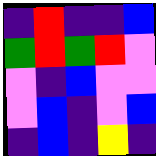[["indigo", "red", "indigo", "indigo", "blue"], ["green", "red", "green", "red", "violet"], ["violet", "indigo", "blue", "violet", "violet"], ["violet", "blue", "indigo", "violet", "blue"], ["indigo", "blue", "indigo", "yellow", "indigo"]]